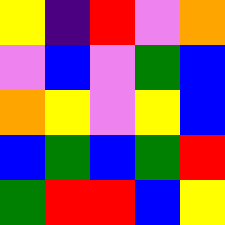[["yellow", "indigo", "red", "violet", "orange"], ["violet", "blue", "violet", "green", "blue"], ["orange", "yellow", "violet", "yellow", "blue"], ["blue", "green", "blue", "green", "red"], ["green", "red", "red", "blue", "yellow"]]